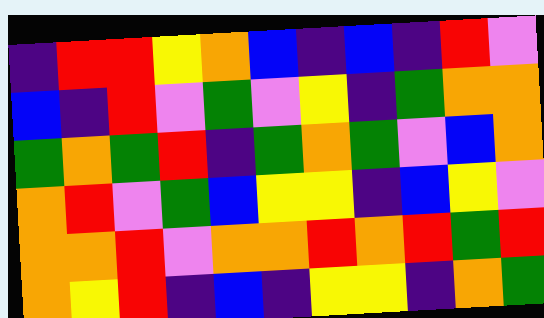[["indigo", "red", "red", "yellow", "orange", "blue", "indigo", "blue", "indigo", "red", "violet"], ["blue", "indigo", "red", "violet", "green", "violet", "yellow", "indigo", "green", "orange", "orange"], ["green", "orange", "green", "red", "indigo", "green", "orange", "green", "violet", "blue", "orange"], ["orange", "red", "violet", "green", "blue", "yellow", "yellow", "indigo", "blue", "yellow", "violet"], ["orange", "orange", "red", "violet", "orange", "orange", "red", "orange", "red", "green", "red"], ["orange", "yellow", "red", "indigo", "blue", "indigo", "yellow", "yellow", "indigo", "orange", "green"]]